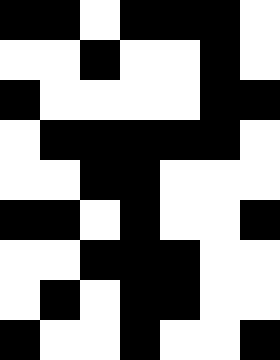[["black", "black", "white", "black", "black", "black", "white"], ["white", "white", "black", "white", "white", "black", "white"], ["black", "white", "white", "white", "white", "black", "black"], ["white", "black", "black", "black", "black", "black", "white"], ["white", "white", "black", "black", "white", "white", "white"], ["black", "black", "white", "black", "white", "white", "black"], ["white", "white", "black", "black", "black", "white", "white"], ["white", "black", "white", "black", "black", "white", "white"], ["black", "white", "white", "black", "white", "white", "black"]]